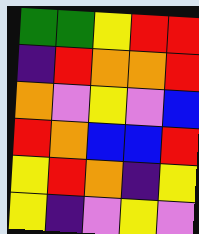[["green", "green", "yellow", "red", "red"], ["indigo", "red", "orange", "orange", "red"], ["orange", "violet", "yellow", "violet", "blue"], ["red", "orange", "blue", "blue", "red"], ["yellow", "red", "orange", "indigo", "yellow"], ["yellow", "indigo", "violet", "yellow", "violet"]]